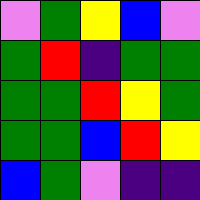[["violet", "green", "yellow", "blue", "violet"], ["green", "red", "indigo", "green", "green"], ["green", "green", "red", "yellow", "green"], ["green", "green", "blue", "red", "yellow"], ["blue", "green", "violet", "indigo", "indigo"]]